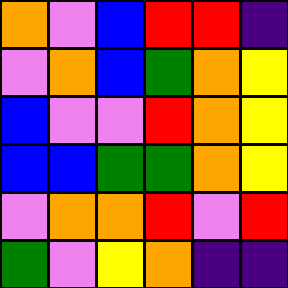[["orange", "violet", "blue", "red", "red", "indigo"], ["violet", "orange", "blue", "green", "orange", "yellow"], ["blue", "violet", "violet", "red", "orange", "yellow"], ["blue", "blue", "green", "green", "orange", "yellow"], ["violet", "orange", "orange", "red", "violet", "red"], ["green", "violet", "yellow", "orange", "indigo", "indigo"]]